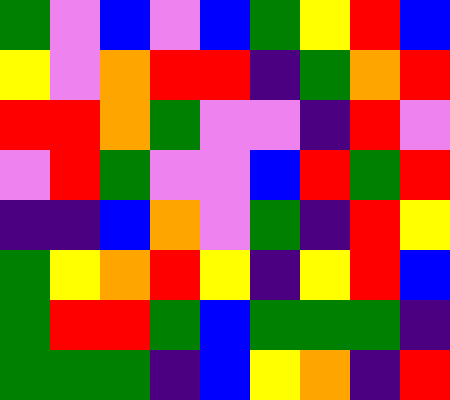[["green", "violet", "blue", "violet", "blue", "green", "yellow", "red", "blue"], ["yellow", "violet", "orange", "red", "red", "indigo", "green", "orange", "red"], ["red", "red", "orange", "green", "violet", "violet", "indigo", "red", "violet"], ["violet", "red", "green", "violet", "violet", "blue", "red", "green", "red"], ["indigo", "indigo", "blue", "orange", "violet", "green", "indigo", "red", "yellow"], ["green", "yellow", "orange", "red", "yellow", "indigo", "yellow", "red", "blue"], ["green", "red", "red", "green", "blue", "green", "green", "green", "indigo"], ["green", "green", "green", "indigo", "blue", "yellow", "orange", "indigo", "red"]]